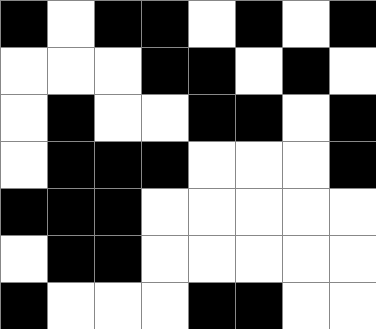[["black", "white", "black", "black", "white", "black", "white", "black"], ["white", "white", "white", "black", "black", "white", "black", "white"], ["white", "black", "white", "white", "black", "black", "white", "black"], ["white", "black", "black", "black", "white", "white", "white", "black"], ["black", "black", "black", "white", "white", "white", "white", "white"], ["white", "black", "black", "white", "white", "white", "white", "white"], ["black", "white", "white", "white", "black", "black", "white", "white"]]